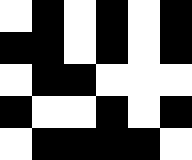[["white", "black", "white", "black", "white", "black"], ["black", "black", "white", "black", "white", "black"], ["white", "black", "black", "white", "white", "white"], ["black", "white", "white", "black", "white", "black"], ["white", "black", "black", "black", "black", "white"]]